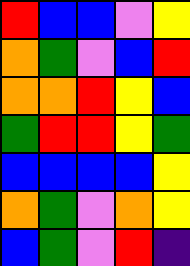[["red", "blue", "blue", "violet", "yellow"], ["orange", "green", "violet", "blue", "red"], ["orange", "orange", "red", "yellow", "blue"], ["green", "red", "red", "yellow", "green"], ["blue", "blue", "blue", "blue", "yellow"], ["orange", "green", "violet", "orange", "yellow"], ["blue", "green", "violet", "red", "indigo"]]